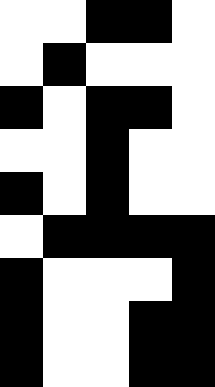[["white", "white", "black", "black", "white"], ["white", "black", "white", "white", "white"], ["black", "white", "black", "black", "white"], ["white", "white", "black", "white", "white"], ["black", "white", "black", "white", "white"], ["white", "black", "black", "black", "black"], ["black", "white", "white", "white", "black"], ["black", "white", "white", "black", "black"], ["black", "white", "white", "black", "black"]]